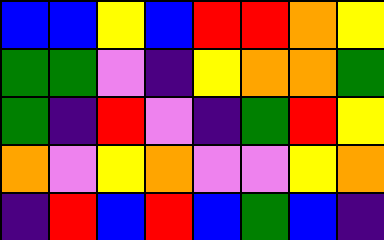[["blue", "blue", "yellow", "blue", "red", "red", "orange", "yellow"], ["green", "green", "violet", "indigo", "yellow", "orange", "orange", "green"], ["green", "indigo", "red", "violet", "indigo", "green", "red", "yellow"], ["orange", "violet", "yellow", "orange", "violet", "violet", "yellow", "orange"], ["indigo", "red", "blue", "red", "blue", "green", "blue", "indigo"]]